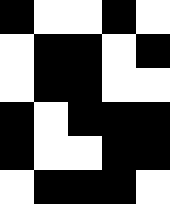[["black", "white", "white", "black", "white"], ["white", "black", "black", "white", "black"], ["white", "black", "black", "white", "white"], ["black", "white", "black", "black", "black"], ["black", "white", "white", "black", "black"], ["white", "black", "black", "black", "white"]]